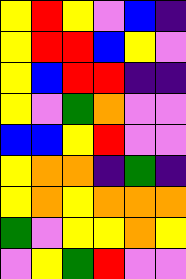[["yellow", "red", "yellow", "violet", "blue", "indigo"], ["yellow", "red", "red", "blue", "yellow", "violet"], ["yellow", "blue", "red", "red", "indigo", "indigo"], ["yellow", "violet", "green", "orange", "violet", "violet"], ["blue", "blue", "yellow", "red", "violet", "violet"], ["yellow", "orange", "orange", "indigo", "green", "indigo"], ["yellow", "orange", "yellow", "orange", "orange", "orange"], ["green", "violet", "yellow", "yellow", "orange", "yellow"], ["violet", "yellow", "green", "red", "violet", "violet"]]